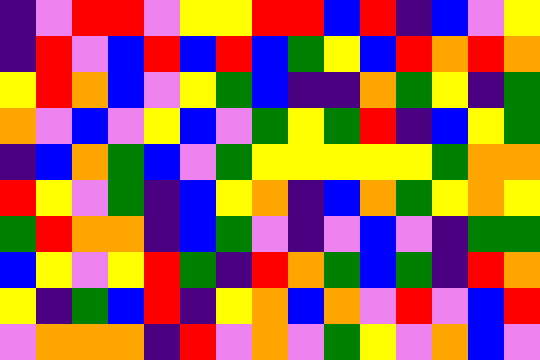[["indigo", "violet", "red", "red", "violet", "yellow", "yellow", "red", "red", "blue", "red", "indigo", "blue", "violet", "yellow"], ["indigo", "red", "violet", "blue", "red", "blue", "red", "blue", "green", "yellow", "blue", "red", "orange", "red", "orange"], ["yellow", "red", "orange", "blue", "violet", "yellow", "green", "blue", "indigo", "indigo", "orange", "green", "yellow", "indigo", "green"], ["orange", "violet", "blue", "violet", "yellow", "blue", "violet", "green", "yellow", "green", "red", "indigo", "blue", "yellow", "green"], ["indigo", "blue", "orange", "green", "blue", "violet", "green", "yellow", "yellow", "yellow", "yellow", "yellow", "green", "orange", "orange"], ["red", "yellow", "violet", "green", "indigo", "blue", "yellow", "orange", "indigo", "blue", "orange", "green", "yellow", "orange", "yellow"], ["green", "red", "orange", "orange", "indigo", "blue", "green", "violet", "indigo", "violet", "blue", "violet", "indigo", "green", "green"], ["blue", "yellow", "violet", "yellow", "red", "green", "indigo", "red", "orange", "green", "blue", "green", "indigo", "red", "orange"], ["yellow", "indigo", "green", "blue", "red", "indigo", "yellow", "orange", "blue", "orange", "violet", "red", "violet", "blue", "red"], ["violet", "orange", "orange", "orange", "indigo", "red", "violet", "orange", "violet", "green", "yellow", "violet", "orange", "blue", "violet"]]